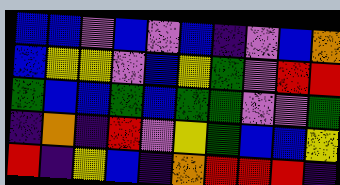[["blue", "blue", "violet", "blue", "violet", "blue", "indigo", "violet", "blue", "orange"], ["blue", "yellow", "yellow", "violet", "blue", "yellow", "green", "violet", "red", "red"], ["green", "blue", "blue", "green", "blue", "green", "green", "violet", "violet", "green"], ["indigo", "orange", "indigo", "red", "violet", "yellow", "green", "blue", "blue", "yellow"], ["red", "indigo", "yellow", "blue", "indigo", "orange", "red", "red", "red", "indigo"]]